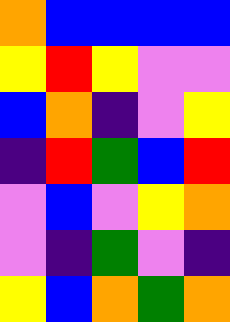[["orange", "blue", "blue", "blue", "blue"], ["yellow", "red", "yellow", "violet", "violet"], ["blue", "orange", "indigo", "violet", "yellow"], ["indigo", "red", "green", "blue", "red"], ["violet", "blue", "violet", "yellow", "orange"], ["violet", "indigo", "green", "violet", "indigo"], ["yellow", "blue", "orange", "green", "orange"]]